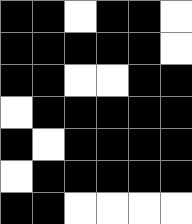[["black", "black", "white", "black", "black", "white"], ["black", "black", "black", "black", "black", "white"], ["black", "black", "white", "white", "black", "black"], ["white", "black", "black", "black", "black", "black"], ["black", "white", "black", "black", "black", "black"], ["white", "black", "black", "black", "black", "black"], ["black", "black", "white", "white", "white", "white"]]